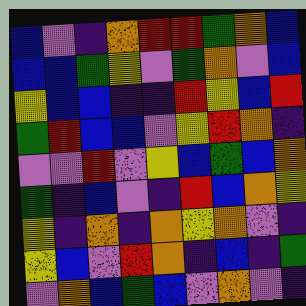[["blue", "violet", "indigo", "orange", "red", "red", "green", "orange", "blue"], ["blue", "blue", "green", "yellow", "violet", "green", "orange", "violet", "blue"], ["yellow", "blue", "blue", "indigo", "indigo", "red", "yellow", "blue", "red"], ["green", "red", "blue", "blue", "violet", "yellow", "red", "orange", "indigo"], ["violet", "violet", "red", "violet", "yellow", "blue", "green", "blue", "orange"], ["green", "indigo", "blue", "violet", "indigo", "red", "blue", "orange", "yellow"], ["yellow", "indigo", "orange", "indigo", "orange", "yellow", "orange", "violet", "indigo"], ["yellow", "blue", "violet", "red", "orange", "indigo", "blue", "indigo", "green"], ["violet", "orange", "blue", "green", "blue", "violet", "orange", "violet", "indigo"]]